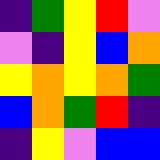[["indigo", "green", "yellow", "red", "violet"], ["violet", "indigo", "yellow", "blue", "orange"], ["yellow", "orange", "yellow", "orange", "green"], ["blue", "orange", "green", "red", "indigo"], ["indigo", "yellow", "violet", "blue", "blue"]]